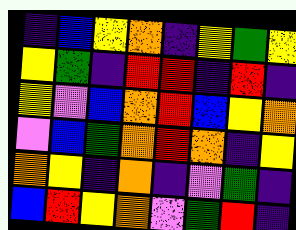[["indigo", "blue", "yellow", "orange", "indigo", "yellow", "green", "yellow"], ["yellow", "green", "indigo", "red", "red", "indigo", "red", "indigo"], ["yellow", "violet", "blue", "orange", "red", "blue", "yellow", "orange"], ["violet", "blue", "green", "orange", "red", "orange", "indigo", "yellow"], ["orange", "yellow", "indigo", "orange", "indigo", "violet", "green", "indigo"], ["blue", "red", "yellow", "orange", "violet", "green", "red", "indigo"]]